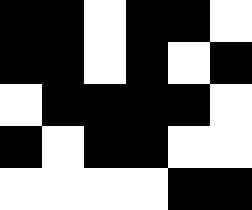[["black", "black", "white", "black", "black", "white"], ["black", "black", "white", "black", "white", "black"], ["white", "black", "black", "black", "black", "white"], ["black", "white", "black", "black", "white", "white"], ["white", "white", "white", "white", "black", "black"]]